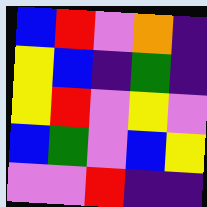[["blue", "red", "violet", "orange", "indigo"], ["yellow", "blue", "indigo", "green", "indigo"], ["yellow", "red", "violet", "yellow", "violet"], ["blue", "green", "violet", "blue", "yellow"], ["violet", "violet", "red", "indigo", "indigo"]]